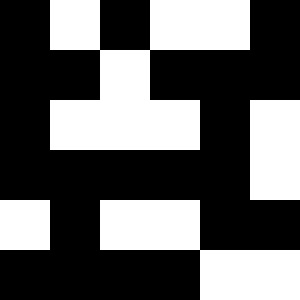[["black", "white", "black", "white", "white", "black"], ["black", "black", "white", "black", "black", "black"], ["black", "white", "white", "white", "black", "white"], ["black", "black", "black", "black", "black", "white"], ["white", "black", "white", "white", "black", "black"], ["black", "black", "black", "black", "white", "white"]]